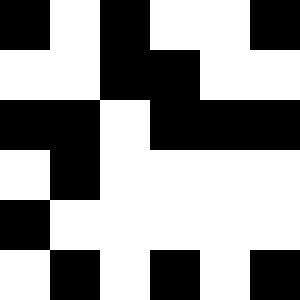[["black", "white", "black", "white", "white", "black"], ["white", "white", "black", "black", "white", "white"], ["black", "black", "white", "black", "black", "black"], ["white", "black", "white", "white", "white", "white"], ["black", "white", "white", "white", "white", "white"], ["white", "black", "white", "black", "white", "black"]]